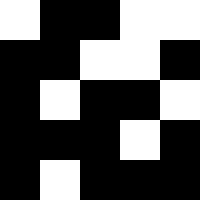[["white", "black", "black", "white", "white"], ["black", "black", "white", "white", "black"], ["black", "white", "black", "black", "white"], ["black", "black", "black", "white", "black"], ["black", "white", "black", "black", "black"]]